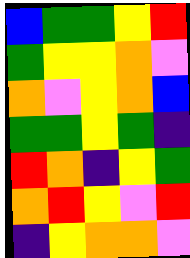[["blue", "green", "green", "yellow", "red"], ["green", "yellow", "yellow", "orange", "violet"], ["orange", "violet", "yellow", "orange", "blue"], ["green", "green", "yellow", "green", "indigo"], ["red", "orange", "indigo", "yellow", "green"], ["orange", "red", "yellow", "violet", "red"], ["indigo", "yellow", "orange", "orange", "violet"]]